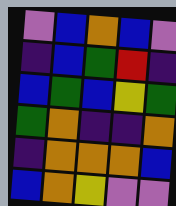[["violet", "blue", "orange", "blue", "violet"], ["indigo", "blue", "green", "red", "indigo"], ["blue", "green", "blue", "yellow", "green"], ["green", "orange", "indigo", "indigo", "orange"], ["indigo", "orange", "orange", "orange", "blue"], ["blue", "orange", "yellow", "violet", "violet"]]